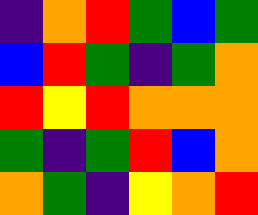[["indigo", "orange", "red", "green", "blue", "green"], ["blue", "red", "green", "indigo", "green", "orange"], ["red", "yellow", "red", "orange", "orange", "orange"], ["green", "indigo", "green", "red", "blue", "orange"], ["orange", "green", "indigo", "yellow", "orange", "red"]]